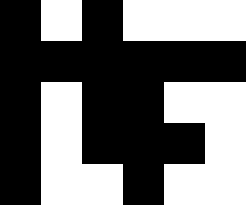[["black", "white", "black", "white", "white", "white"], ["black", "black", "black", "black", "black", "black"], ["black", "white", "black", "black", "white", "white"], ["black", "white", "black", "black", "black", "white"], ["black", "white", "white", "black", "white", "white"]]